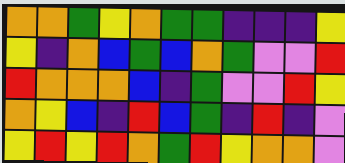[["orange", "orange", "green", "yellow", "orange", "green", "green", "indigo", "indigo", "indigo", "yellow"], ["yellow", "indigo", "orange", "blue", "green", "blue", "orange", "green", "violet", "violet", "red"], ["red", "orange", "orange", "orange", "blue", "indigo", "green", "violet", "violet", "red", "yellow"], ["orange", "yellow", "blue", "indigo", "red", "blue", "green", "indigo", "red", "indigo", "violet"], ["yellow", "red", "yellow", "red", "orange", "green", "red", "yellow", "orange", "orange", "violet"]]